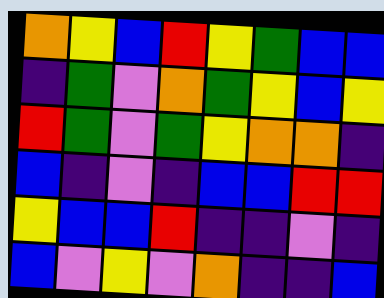[["orange", "yellow", "blue", "red", "yellow", "green", "blue", "blue"], ["indigo", "green", "violet", "orange", "green", "yellow", "blue", "yellow"], ["red", "green", "violet", "green", "yellow", "orange", "orange", "indigo"], ["blue", "indigo", "violet", "indigo", "blue", "blue", "red", "red"], ["yellow", "blue", "blue", "red", "indigo", "indigo", "violet", "indigo"], ["blue", "violet", "yellow", "violet", "orange", "indigo", "indigo", "blue"]]